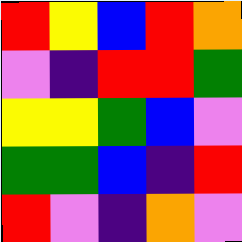[["red", "yellow", "blue", "red", "orange"], ["violet", "indigo", "red", "red", "green"], ["yellow", "yellow", "green", "blue", "violet"], ["green", "green", "blue", "indigo", "red"], ["red", "violet", "indigo", "orange", "violet"]]